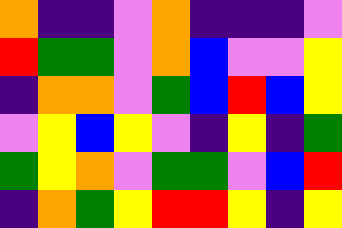[["orange", "indigo", "indigo", "violet", "orange", "indigo", "indigo", "indigo", "violet"], ["red", "green", "green", "violet", "orange", "blue", "violet", "violet", "yellow"], ["indigo", "orange", "orange", "violet", "green", "blue", "red", "blue", "yellow"], ["violet", "yellow", "blue", "yellow", "violet", "indigo", "yellow", "indigo", "green"], ["green", "yellow", "orange", "violet", "green", "green", "violet", "blue", "red"], ["indigo", "orange", "green", "yellow", "red", "red", "yellow", "indigo", "yellow"]]